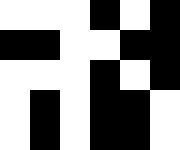[["white", "white", "white", "black", "white", "black"], ["black", "black", "white", "white", "black", "black"], ["white", "white", "white", "black", "white", "black"], ["white", "black", "white", "black", "black", "white"], ["white", "black", "white", "black", "black", "white"]]